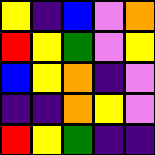[["yellow", "indigo", "blue", "violet", "orange"], ["red", "yellow", "green", "violet", "yellow"], ["blue", "yellow", "orange", "indigo", "violet"], ["indigo", "indigo", "orange", "yellow", "violet"], ["red", "yellow", "green", "indigo", "indigo"]]